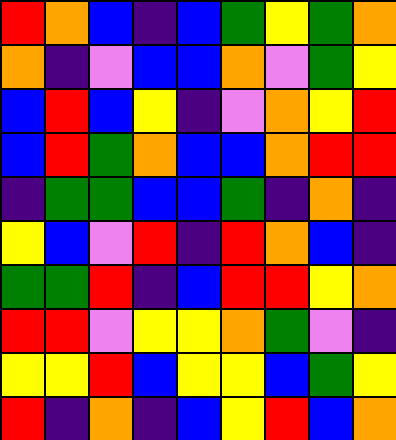[["red", "orange", "blue", "indigo", "blue", "green", "yellow", "green", "orange"], ["orange", "indigo", "violet", "blue", "blue", "orange", "violet", "green", "yellow"], ["blue", "red", "blue", "yellow", "indigo", "violet", "orange", "yellow", "red"], ["blue", "red", "green", "orange", "blue", "blue", "orange", "red", "red"], ["indigo", "green", "green", "blue", "blue", "green", "indigo", "orange", "indigo"], ["yellow", "blue", "violet", "red", "indigo", "red", "orange", "blue", "indigo"], ["green", "green", "red", "indigo", "blue", "red", "red", "yellow", "orange"], ["red", "red", "violet", "yellow", "yellow", "orange", "green", "violet", "indigo"], ["yellow", "yellow", "red", "blue", "yellow", "yellow", "blue", "green", "yellow"], ["red", "indigo", "orange", "indigo", "blue", "yellow", "red", "blue", "orange"]]